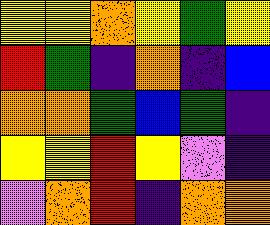[["yellow", "yellow", "orange", "yellow", "green", "yellow"], ["red", "green", "indigo", "orange", "indigo", "blue"], ["orange", "orange", "green", "blue", "green", "indigo"], ["yellow", "yellow", "red", "yellow", "violet", "indigo"], ["violet", "orange", "red", "indigo", "orange", "orange"]]